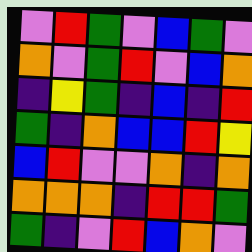[["violet", "red", "green", "violet", "blue", "green", "violet"], ["orange", "violet", "green", "red", "violet", "blue", "orange"], ["indigo", "yellow", "green", "indigo", "blue", "indigo", "red"], ["green", "indigo", "orange", "blue", "blue", "red", "yellow"], ["blue", "red", "violet", "violet", "orange", "indigo", "orange"], ["orange", "orange", "orange", "indigo", "red", "red", "green"], ["green", "indigo", "violet", "red", "blue", "orange", "violet"]]